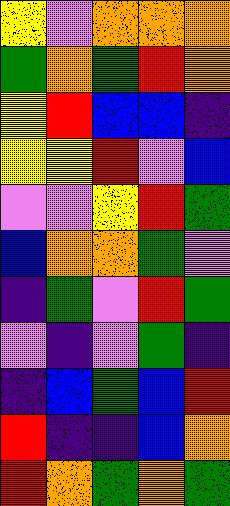[["yellow", "violet", "orange", "orange", "orange"], ["green", "orange", "green", "red", "orange"], ["yellow", "red", "blue", "blue", "indigo"], ["yellow", "yellow", "red", "violet", "blue"], ["violet", "violet", "yellow", "red", "green"], ["blue", "orange", "orange", "green", "violet"], ["indigo", "green", "violet", "red", "green"], ["violet", "indigo", "violet", "green", "indigo"], ["indigo", "blue", "green", "blue", "red"], ["red", "indigo", "indigo", "blue", "orange"], ["red", "orange", "green", "orange", "green"]]